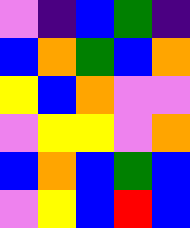[["violet", "indigo", "blue", "green", "indigo"], ["blue", "orange", "green", "blue", "orange"], ["yellow", "blue", "orange", "violet", "violet"], ["violet", "yellow", "yellow", "violet", "orange"], ["blue", "orange", "blue", "green", "blue"], ["violet", "yellow", "blue", "red", "blue"]]